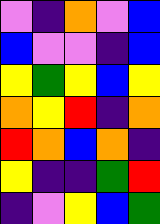[["violet", "indigo", "orange", "violet", "blue"], ["blue", "violet", "violet", "indigo", "blue"], ["yellow", "green", "yellow", "blue", "yellow"], ["orange", "yellow", "red", "indigo", "orange"], ["red", "orange", "blue", "orange", "indigo"], ["yellow", "indigo", "indigo", "green", "red"], ["indigo", "violet", "yellow", "blue", "green"]]